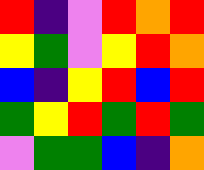[["red", "indigo", "violet", "red", "orange", "red"], ["yellow", "green", "violet", "yellow", "red", "orange"], ["blue", "indigo", "yellow", "red", "blue", "red"], ["green", "yellow", "red", "green", "red", "green"], ["violet", "green", "green", "blue", "indigo", "orange"]]